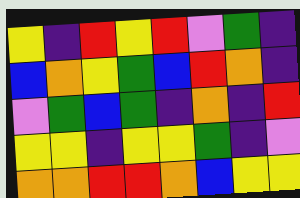[["yellow", "indigo", "red", "yellow", "red", "violet", "green", "indigo"], ["blue", "orange", "yellow", "green", "blue", "red", "orange", "indigo"], ["violet", "green", "blue", "green", "indigo", "orange", "indigo", "red"], ["yellow", "yellow", "indigo", "yellow", "yellow", "green", "indigo", "violet"], ["orange", "orange", "red", "red", "orange", "blue", "yellow", "yellow"]]